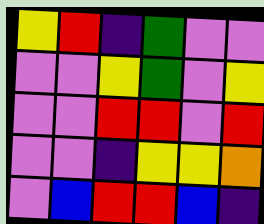[["yellow", "red", "indigo", "green", "violet", "violet"], ["violet", "violet", "yellow", "green", "violet", "yellow"], ["violet", "violet", "red", "red", "violet", "red"], ["violet", "violet", "indigo", "yellow", "yellow", "orange"], ["violet", "blue", "red", "red", "blue", "indigo"]]